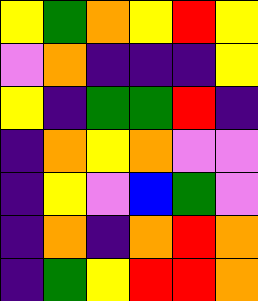[["yellow", "green", "orange", "yellow", "red", "yellow"], ["violet", "orange", "indigo", "indigo", "indigo", "yellow"], ["yellow", "indigo", "green", "green", "red", "indigo"], ["indigo", "orange", "yellow", "orange", "violet", "violet"], ["indigo", "yellow", "violet", "blue", "green", "violet"], ["indigo", "orange", "indigo", "orange", "red", "orange"], ["indigo", "green", "yellow", "red", "red", "orange"]]